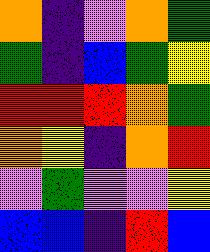[["orange", "indigo", "violet", "orange", "green"], ["green", "indigo", "blue", "green", "yellow"], ["red", "red", "red", "orange", "green"], ["orange", "yellow", "indigo", "orange", "red"], ["violet", "green", "violet", "violet", "yellow"], ["blue", "blue", "indigo", "red", "blue"]]